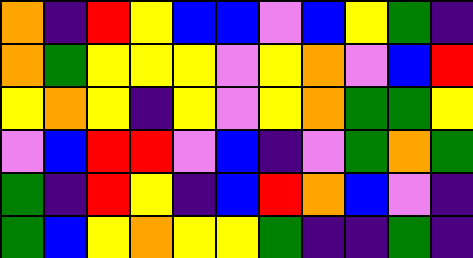[["orange", "indigo", "red", "yellow", "blue", "blue", "violet", "blue", "yellow", "green", "indigo"], ["orange", "green", "yellow", "yellow", "yellow", "violet", "yellow", "orange", "violet", "blue", "red"], ["yellow", "orange", "yellow", "indigo", "yellow", "violet", "yellow", "orange", "green", "green", "yellow"], ["violet", "blue", "red", "red", "violet", "blue", "indigo", "violet", "green", "orange", "green"], ["green", "indigo", "red", "yellow", "indigo", "blue", "red", "orange", "blue", "violet", "indigo"], ["green", "blue", "yellow", "orange", "yellow", "yellow", "green", "indigo", "indigo", "green", "indigo"]]